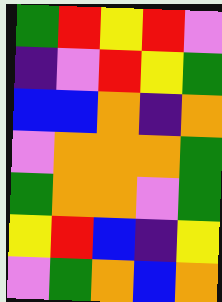[["green", "red", "yellow", "red", "violet"], ["indigo", "violet", "red", "yellow", "green"], ["blue", "blue", "orange", "indigo", "orange"], ["violet", "orange", "orange", "orange", "green"], ["green", "orange", "orange", "violet", "green"], ["yellow", "red", "blue", "indigo", "yellow"], ["violet", "green", "orange", "blue", "orange"]]